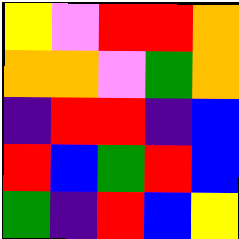[["yellow", "violet", "red", "red", "orange"], ["orange", "orange", "violet", "green", "orange"], ["indigo", "red", "red", "indigo", "blue"], ["red", "blue", "green", "red", "blue"], ["green", "indigo", "red", "blue", "yellow"]]